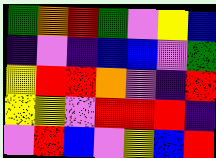[["green", "orange", "red", "green", "violet", "yellow", "blue"], ["indigo", "violet", "indigo", "blue", "blue", "violet", "green"], ["yellow", "red", "red", "orange", "violet", "indigo", "red"], ["yellow", "yellow", "violet", "red", "red", "red", "indigo"], ["violet", "red", "blue", "violet", "yellow", "blue", "red"]]